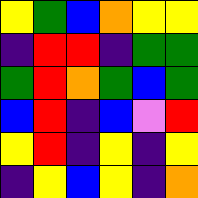[["yellow", "green", "blue", "orange", "yellow", "yellow"], ["indigo", "red", "red", "indigo", "green", "green"], ["green", "red", "orange", "green", "blue", "green"], ["blue", "red", "indigo", "blue", "violet", "red"], ["yellow", "red", "indigo", "yellow", "indigo", "yellow"], ["indigo", "yellow", "blue", "yellow", "indigo", "orange"]]